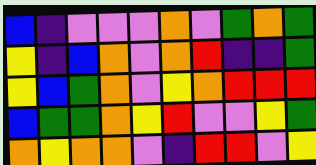[["blue", "indigo", "violet", "violet", "violet", "orange", "violet", "green", "orange", "green"], ["yellow", "indigo", "blue", "orange", "violet", "orange", "red", "indigo", "indigo", "green"], ["yellow", "blue", "green", "orange", "violet", "yellow", "orange", "red", "red", "red"], ["blue", "green", "green", "orange", "yellow", "red", "violet", "violet", "yellow", "green"], ["orange", "yellow", "orange", "orange", "violet", "indigo", "red", "red", "violet", "yellow"]]